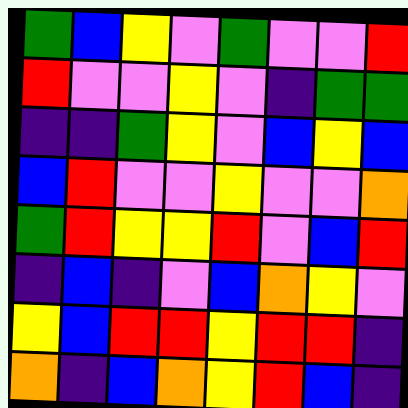[["green", "blue", "yellow", "violet", "green", "violet", "violet", "red"], ["red", "violet", "violet", "yellow", "violet", "indigo", "green", "green"], ["indigo", "indigo", "green", "yellow", "violet", "blue", "yellow", "blue"], ["blue", "red", "violet", "violet", "yellow", "violet", "violet", "orange"], ["green", "red", "yellow", "yellow", "red", "violet", "blue", "red"], ["indigo", "blue", "indigo", "violet", "blue", "orange", "yellow", "violet"], ["yellow", "blue", "red", "red", "yellow", "red", "red", "indigo"], ["orange", "indigo", "blue", "orange", "yellow", "red", "blue", "indigo"]]